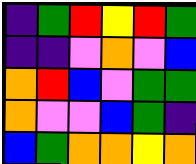[["indigo", "green", "red", "yellow", "red", "green"], ["indigo", "indigo", "violet", "orange", "violet", "blue"], ["orange", "red", "blue", "violet", "green", "green"], ["orange", "violet", "violet", "blue", "green", "indigo"], ["blue", "green", "orange", "orange", "yellow", "orange"]]